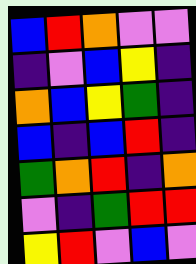[["blue", "red", "orange", "violet", "violet"], ["indigo", "violet", "blue", "yellow", "indigo"], ["orange", "blue", "yellow", "green", "indigo"], ["blue", "indigo", "blue", "red", "indigo"], ["green", "orange", "red", "indigo", "orange"], ["violet", "indigo", "green", "red", "red"], ["yellow", "red", "violet", "blue", "violet"]]